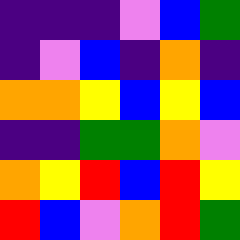[["indigo", "indigo", "indigo", "violet", "blue", "green"], ["indigo", "violet", "blue", "indigo", "orange", "indigo"], ["orange", "orange", "yellow", "blue", "yellow", "blue"], ["indigo", "indigo", "green", "green", "orange", "violet"], ["orange", "yellow", "red", "blue", "red", "yellow"], ["red", "blue", "violet", "orange", "red", "green"]]